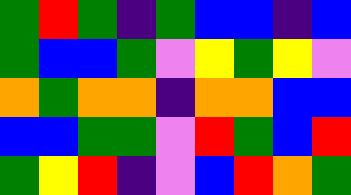[["green", "red", "green", "indigo", "green", "blue", "blue", "indigo", "blue"], ["green", "blue", "blue", "green", "violet", "yellow", "green", "yellow", "violet"], ["orange", "green", "orange", "orange", "indigo", "orange", "orange", "blue", "blue"], ["blue", "blue", "green", "green", "violet", "red", "green", "blue", "red"], ["green", "yellow", "red", "indigo", "violet", "blue", "red", "orange", "green"]]